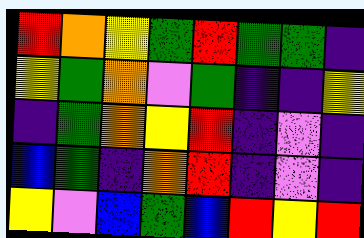[["red", "orange", "yellow", "green", "red", "green", "green", "indigo"], ["yellow", "green", "orange", "violet", "green", "indigo", "indigo", "yellow"], ["indigo", "green", "orange", "yellow", "red", "indigo", "violet", "indigo"], ["blue", "green", "indigo", "orange", "red", "indigo", "violet", "indigo"], ["yellow", "violet", "blue", "green", "blue", "red", "yellow", "red"]]